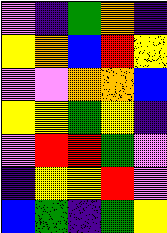[["violet", "indigo", "green", "orange", "indigo"], ["yellow", "orange", "blue", "red", "yellow"], ["violet", "violet", "orange", "orange", "blue"], ["yellow", "yellow", "green", "yellow", "indigo"], ["violet", "red", "red", "green", "violet"], ["indigo", "yellow", "yellow", "red", "violet"], ["blue", "green", "indigo", "green", "yellow"]]